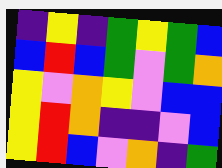[["indigo", "yellow", "indigo", "green", "yellow", "green", "blue"], ["blue", "red", "blue", "green", "violet", "green", "orange"], ["yellow", "violet", "orange", "yellow", "violet", "blue", "blue"], ["yellow", "red", "orange", "indigo", "indigo", "violet", "blue"], ["yellow", "red", "blue", "violet", "orange", "indigo", "green"]]